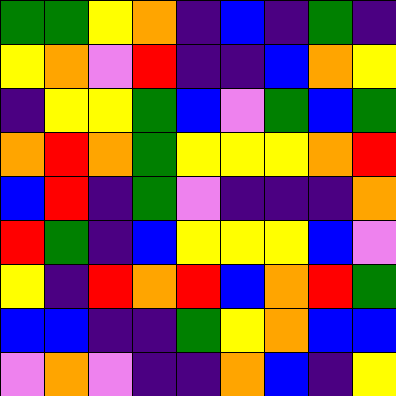[["green", "green", "yellow", "orange", "indigo", "blue", "indigo", "green", "indigo"], ["yellow", "orange", "violet", "red", "indigo", "indigo", "blue", "orange", "yellow"], ["indigo", "yellow", "yellow", "green", "blue", "violet", "green", "blue", "green"], ["orange", "red", "orange", "green", "yellow", "yellow", "yellow", "orange", "red"], ["blue", "red", "indigo", "green", "violet", "indigo", "indigo", "indigo", "orange"], ["red", "green", "indigo", "blue", "yellow", "yellow", "yellow", "blue", "violet"], ["yellow", "indigo", "red", "orange", "red", "blue", "orange", "red", "green"], ["blue", "blue", "indigo", "indigo", "green", "yellow", "orange", "blue", "blue"], ["violet", "orange", "violet", "indigo", "indigo", "orange", "blue", "indigo", "yellow"]]